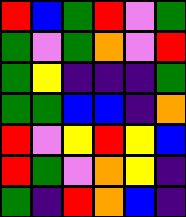[["red", "blue", "green", "red", "violet", "green"], ["green", "violet", "green", "orange", "violet", "red"], ["green", "yellow", "indigo", "indigo", "indigo", "green"], ["green", "green", "blue", "blue", "indigo", "orange"], ["red", "violet", "yellow", "red", "yellow", "blue"], ["red", "green", "violet", "orange", "yellow", "indigo"], ["green", "indigo", "red", "orange", "blue", "indigo"]]